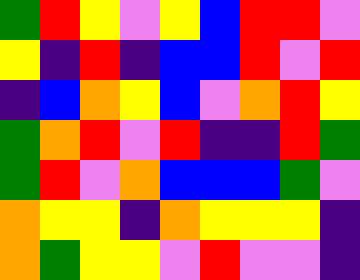[["green", "red", "yellow", "violet", "yellow", "blue", "red", "red", "violet"], ["yellow", "indigo", "red", "indigo", "blue", "blue", "red", "violet", "red"], ["indigo", "blue", "orange", "yellow", "blue", "violet", "orange", "red", "yellow"], ["green", "orange", "red", "violet", "red", "indigo", "indigo", "red", "green"], ["green", "red", "violet", "orange", "blue", "blue", "blue", "green", "violet"], ["orange", "yellow", "yellow", "indigo", "orange", "yellow", "yellow", "yellow", "indigo"], ["orange", "green", "yellow", "yellow", "violet", "red", "violet", "violet", "indigo"]]